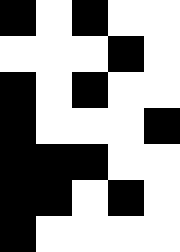[["black", "white", "black", "white", "white"], ["white", "white", "white", "black", "white"], ["black", "white", "black", "white", "white"], ["black", "white", "white", "white", "black"], ["black", "black", "black", "white", "white"], ["black", "black", "white", "black", "white"], ["black", "white", "white", "white", "white"]]